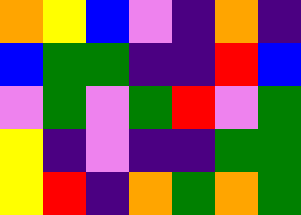[["orange", "yellow", "blue", "violet", "indigo", "orange", "indigo"], ["blue", "green", "green", "indigo", "indigo", "red", "blue"], ["violet", "green", "violet", "green", "red", "violet", "green"], ["yellow", "indigo", "violet", "indigo", "indigo", "green", "green"], ["yellow", "red", "indigo", "orange", "green", "orange", "green"]]